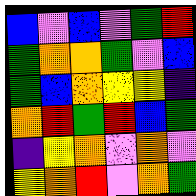[["blue", "violet", "blue", "violet", "green", "red"], ["green", "orange", "orange", "green", "violet", "blue"], ["green", "blue", "orange", "yellow", "yellow", "indigo"], ["orange", "red", "green", "red", "blue", "green"], ["indigo", "yellow", "orange", "violet", "orange", "violet"], ["yellow", "orange", "red", "violet", "orange", "green"]]